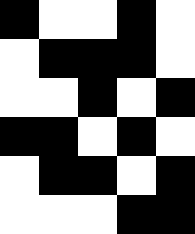[["black", "white", "white", "black", "white"], ["white", "black", "black", "black", "white"], ["white", "white", "black", "white", "black"], ["black", "black", "white", "black", "white"], ["white", "black", "black", "white", "black"], ["white", "white", "white", "black", "black"]]